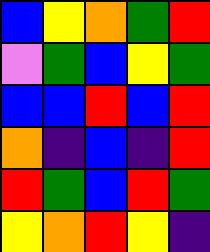[["blue", "yellow", "orange", "green", "red"], ["violet", "green", "blue", "yellow", "green"], ["blue", "blue", "red", "blue", "red"], ["orange", "indigo", "blue", "indigo", "red"], ["red", "green", "blue", "red", "green"], ["yellow", "orange", "red", "yellow", "indigo"]]